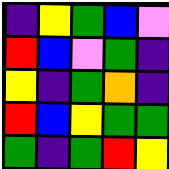[["indigo", "yellow", "green", "blue", "violet"], ["red", "blue", "violet", "green", "indigo"], ["yellow", "indigo", "green", "orange", "indigo"], ["red", "blue", "yellow", "green", "green"], ["green", "indigo", "green", "red", "yellow"]]